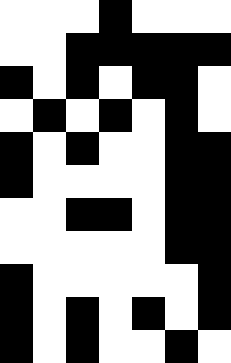[["white", "white", "white", "black", "white", "white", "white"], ["white", "white", "black", "black", "black", "black", "black"], ["black", "white", "black", "white", "black", "black", "white"], ["white", "black", "white", "black", "white", "black", "white"], ["black", "white", "black", "white", "white", "black", "black"], ["black", "white", "white", "white", "white", "black", "black"], ["white", "white", "black", "black", "white", "black", "black"], ["white", "white", "white", "white", "white", "black", "black"], ["black", "white", "white", "white", "white", "white", "black"], ["black", "white", "black", "white", "black", "white", "black"], ["black", "white", "black", "white", "white", "black", "white"]]